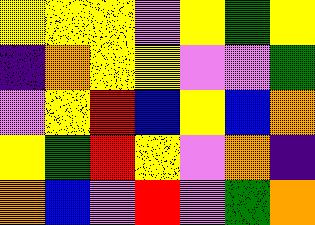[["yellow", "yellow", "yellow", "violet", "yellow", "green", "yellow"], ["indigo", "orange", "yellow", "yellow", "violet", "violet", "green"], ["violet", "yellow", "red", "blue", "yellow", "blue", "orange"], ["yellow", "green", "red", "yellow", "violet", "orange", "indigo"], ["orange", "blue", "violet", "red", "violet", "green", "orange"]]